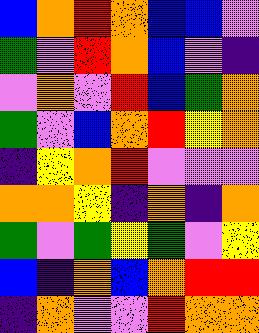[["blue", "orange", "red", "orange", "blue", "blue", "violet"], ["green", "violet", "red", "orange", "blue", "violet", "indigo"], ["violet", "orange", "violet", "red", "blue", "green", "orange"], ["green", "violet", "blue", "orange", "red", "yellow", "orange"], ["indigo", "yellow", "orange", "red", "violet", "violet", "violet"], ["orange", "orange", "yellow", "indigo", "orange", "indigo", "orange"], ["green", "violet", "green", "yellow", "green", "violet", "yellow"], ["blue", "indigo", "orange", "blue", "orange", "red", "red"], ["indigo", "orange", "violet", "violet", "red", "orange", "orange"]]